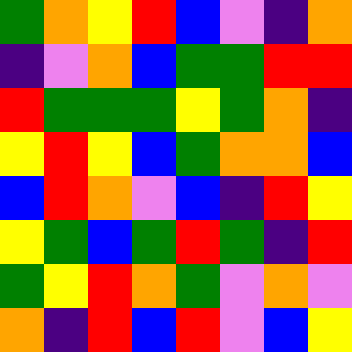[["green", "orange", "yellow", "red", "blue", "violet", "indigo", "orange"], ["indigo", "violet", "orange", "blue", "green", "green", "red", "red"], ["red", "green", "green", "green", "yellow", "green", "orange", "indigo"], ["yellow", "red", "yellow", "blue", "green", "orange", "orange", "blue"], ["blue", "red", "orange", "violet", "blue", "indigo", "red", "yellow"], ["yellow", "green", "blue", "green", "red", "green", "indigo", "red"], ["green", "yellow", "red", "orange", "green", "violet", "orange", "violet"], ["orange", "indigo", "red", "blue", "red", "violet", "blue", "yellow"]]